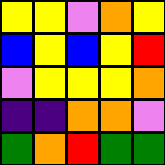[["yellow", "yellow", "violet", "orange", "yellow"], ["blue", "yellow", "blue", "yellow", "red"], ["violet", "yellow", "yellow", "yellow", "orange"], ["indigo", "indigo", "orange", "orange", "violet"], ["green", "orange", "red", "green", "green"]]